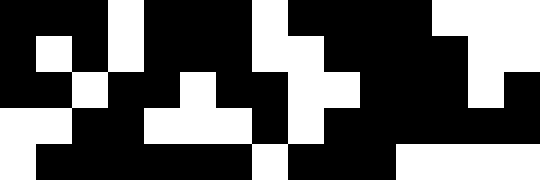[["black", "black", "black", "white", "black", "black", "black", "white", "black", "black", "black", "black", "white", "white", "white"], ["black", "white", "black", "white", "black", "black", "black", "white", "white", "black", "black", "black", "black", "white", "white"], ["black", "black", "white", "black", "black", "white", "black", "black", "white", "white", "black", "black", "black", "white", "black"], ["white", "white", "black", "black", "white", "white", "white", "black", "white", "black", "black", "black", "black", "black", "black"], ["white", "black", "black", "black", "black", "black", "black", "white", "black", "black", "black", "white", "white", "white", "white"]]